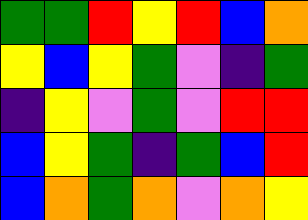[["green", "green", "red", "yellow", "red", "blue", "orange"], ["yellow", "blue", "yellow", "green", "violet", "indigo", "green"], ["indigo", "yellow", "violet", "green", "violet", "red", "red"], ["blue", "yellow", "green", "indigo", "green", "blue", "red"], ["blue", "orange", "green", "orange", "violet", "orange", "yellow"]]